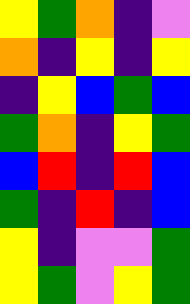[["yellow", "green", "orange", "indigo", "violet"], ["orange", "indigo", "yellow", "indigo", "yellow"], ["indigo", "yellow", "blue", "green", "blue"], ["green", "orange", "indigo", "yellow", "green"], ["blue", "red", "indigo", "red", "blue"], ["green", "indigo", "red", "indigo", "blue"], ["yellow", "indigo", "violet", "violet", "green"], ["yellow", "green", "violet", "yellow", "green"]]